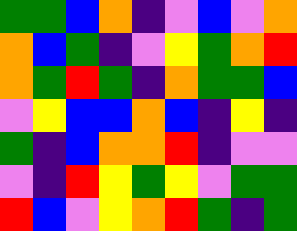[["green", "green", "blue", "orange", "indigo", "violet", "blue", "violet", "orange"], ["orange", "blue", "green", "indigo", "violet", "yellow", "green", "orange", "red"], ["orange", "green", "red", "green", "indigo", "orange", "green", "green", "blue"], ["violet", "yellow", "blue", "blue", "orange", "blue", "indigo", "yellow", "indigo"], ["green", "indigo", "blue", "orange", "orange", "red", "indigo", "violet", "violet"], ["violet", "indigo", "red", "yellow", "green", "yellow", "violet", "green", "green"], ["red", "blue", "violet", "yellow", "orange", "red", "green", "indigo", "green"]]